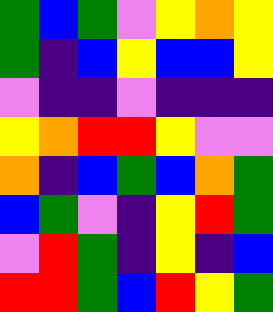[["green", "blue", "green", "violet", "yellow", "orange", "yellow"], ["green", "indigo", "blue", "yellow", "blue", "blue", "yellow"], ["violet", "indigo", "indigo", "violet", "indigo", "indigo", "indigo"], ["yellow", "orange", "red", "red", "yellow", "violet", "violet"], ["orange", "indigo", "blue", "green", "blue", "orange", "green"], ["blue", "green", "violet", "indigo", "yellow", "red", "green"], ["violet", "red", "green", "indigo", "yellow", "indigo", "blue"], ["red", "red", "green", "blue", "red", "yellow", "green"]]